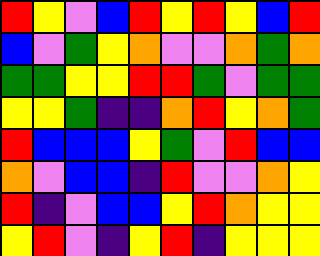[["red", "yellow", "violet", "blue", "red", "yellow", "red", "yellow", "blue", "red"], ["blue", "violet", "green", "yellow", "orange", "violet", "violet", "orange", "green", "orange"], ["green", "green", "yellow", "yellow", "red", "red", "green", "violet", "green", "green"], ["yellow", "yellow", "green", "indigo", "indigo", "orange", "red", "yellow", "orange", "green"], ["red", "blue", "blue", "blue", "yellow", "green", "violet", "red", "blue", "blue"], ["orange", "violet", "blue", "blue", "indigo", "red", "violet", "violet", "orange", "yellow"], ["red", "indigo", "violet", "blue", "blue", "yellow", "red", "orange", "yellow", "yellow"], ["yellow", "red", "violet", "indigo", "yellow", "red", "indigo", "yellow", "yellow", "yellow"]]